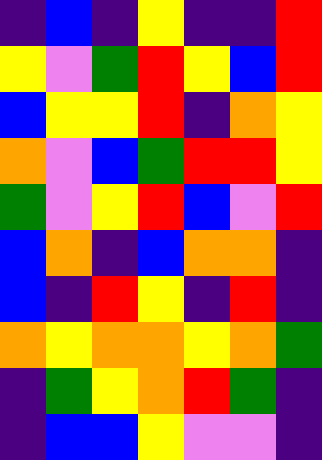[["indigo", "blue", "indigo", "yellow", "indigo", "indigo", "red"], ["yellow", "violet", "green", "red", "yellow", "blue", "red"], ["blue", "yellow", "yellow", "red", "indigo", "orange", "yellow"], ["orange", "violet", "blue", "green", "red", "red", "yellow"], ["green", "violet", "yellow", "red", "blue", "violet", "red"], ["blue", "orange", "indigo", "blue", "orange", "orange", "indigo"], ["blue", "indigo", "red", "yellow", "indigo", "red", "indigo"], ["orange", "yellow", "orange", "orange", "yellow", "orange", "green"], ["indigo", "green", "yellow", "orange", "red", "green", "indigo"], ["indigo", "blue", "blue", "yellow", "violet", "violet", "indigo"]]